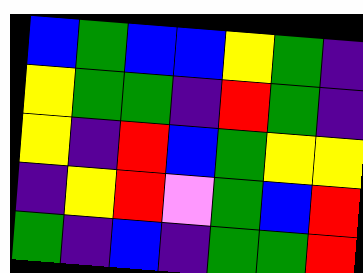[["blue", "green", "blue", "blue", "yellow", "green", "indigo"], ["yellow", "green", "green", "indigo", "red", "green", "indigo"], ["yellow", "indigo", "red", "blue", "green", "yellow", "yellow"], ["indigo", "yellow", "red", "violet", "green", "blue", "red"], ["green", "indigo", "blue", "indigo", "green", "green", "red"]]